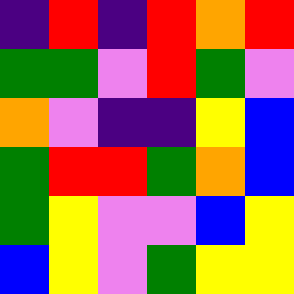[["indigo", "red", "indigo", "red", "orange", "red"], ["green", "green", "violet", "red", "green", "violet"], ["orange", "violet", "indigo", "indigo", "yellow", "blue"], ["green", "red", "red", "green", "orange", "blue"], ["green", "yellow", "violet", "violet", "blue", "yellow"], ["blue", "yellow", "violet", "green", "yellow", "yellow"]]